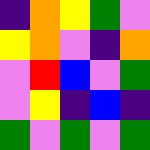[["indigo", "orange", "yellow", "green", "violet"], ["yellow", "orange", "violet", "indigo", "orange"], ["violet", "red", "blue", "violet", "green"], ["violet", "yellow", "indigo", "blue", "indigo"], ["green", "violet", "green", "violet", "green"]]